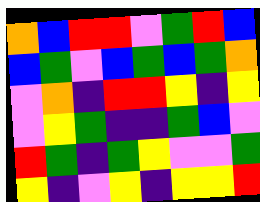[["orange", "blue", "red", "red", "violet", "green", "red", "blue"], ["blue", "green", "violet", "blue", "green", "blue", "green", "orange"], ["violet", "orange", "indigo", "red", "red", "yellow", "indigo", "yellow"], ["violet", "yellow", "green", "indigo", "indigo", "green", "blue", "violet"], ["red", "green", "indigo", "green", "yellow", "violet", "violet", "green"], ["yellow", "indigo", "violet", "yellow", "indigo", "yellow", "yellow", "red"]]